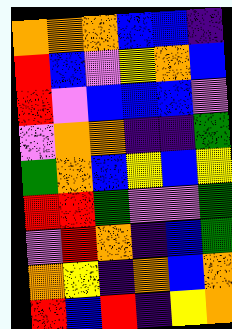[["orange", "orange", "orange", "blue", "blue", "indigo"], ["red", "blue", "violet", "yellow", "orange", "blue"], ["red", "violet", "blue", "blue", "blue", "violet"], ["violet", "orange", "orange", "indigo", "indigo", "green"], ["green", "orange", "blue", "yellow", "blue", "yellow"], ["red", "red", "green", "violet", "violet", "green"], ["violet", "red", "orange", "indigo", "blue", "green"], ["orange", "yellow", "indigo", "orange", "blue", "orange"], ["red", "blue", "red", "indigo", "yellow", "orange"]]